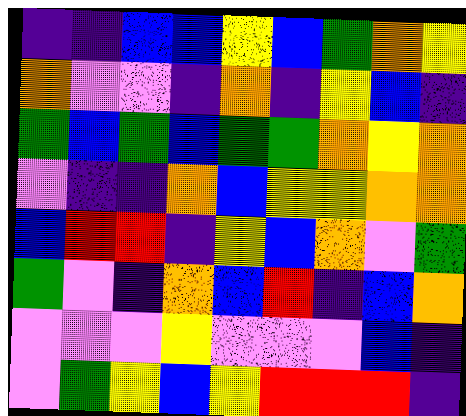[["indigo", "indigo", "blue", "blue", "yellow", "blue", "green", "orange", "yellow"], ["orange", "violet", "violet", "indigo", "orange", "indigo", "yellow", "blue", "indigo"], ["green", "blue", "green", "blue", "green", "green", "orange", "yellow", "orange"], ["violet", "indigo", "indigo", "orange", "blue", "yellow", "yellow", "orange", "orange"], ["blue", "red", "red", "indigo", "yellow", "blue", "orange", "violet", "green"], ["green", "violet", "indigo", "orange", "blue", "red", "indigo", "blue", "orange"], ["violet", "violet", "violet", "yellow", "violet", "violet", "violet", "blue", "indigo"], ["violet", "green", "yellow", "blue", "yellow", "red", "red", "red", "indigo"]]